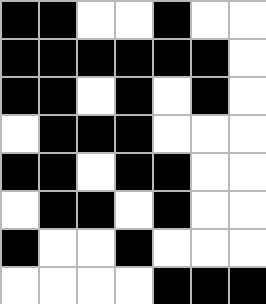[["black", "black", "white", "white", "black", "white", "white"], ["black", "black", "black", "black", "black", "black", "white"], ["black", "black", "white", "black", "white", "black", "white"], ["white", "black", "black", "black", "white", "white", "white"], ["black", "black", "white", "black", "black", "white", "white"], ["white", "black", "black", "white", "black", "white", "white"], ["black", "white", "white", "black", "white", "white", "white"], ["white", "white", "white", "white", "black", "black", "black"]]